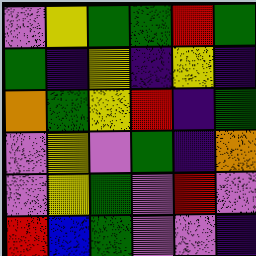[["violet", "yellow", "green", "green", "red", "green"], ["green", "indigo", "yellow", "indigo", "yellow", "indigo"], ["orange", "green", "yellow", "red", "indigo", "green"], ["violet", "yellow", "violet", "green", "indigo", "orange"], ["violet", "yellow", "green", "violet", "red", "violet"], ["red", "blue", "green", "violet", "violet", "indigo"]]